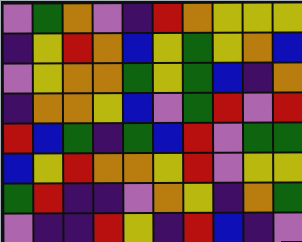[["violet", "green", "orange", "violet", "indigo", "red", "orange", "yellow", "yellow", "yellow"], ["indigo", "yellow", "red", "orange", "blue", "yellow", "green", "yellow", "orange", "blue"], ["violet", "yellow", "orange", "orange", "green", "yellow", "green", "blue", "indigo", "orange"], ["indigo", "orange", "orange", "yellow", "blue", "violet", "green", "red", "violet", "red"], ["red", "blue", "green", "indigo", "green", "blue", "red", "violet", "green", "green"], ["blue", "yellow", "red", "orange", "orange", "yellow", "red", "violet", "yellow", "yellow"], ["green", "red", "indigo", "indigo", "violet", "orange", "yellow", "indigo", "orange", "green"], ["violet", "indigo", "indigo", "red", "yellow", "indigo", "red", "blue", "indigo", "violet"]]